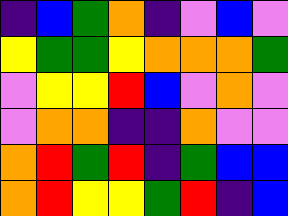[["indigo", "blue", "green", "orange", "indigo", "violet", "blue", "violet"], ["yellow", "green", "green", "yellow", "orange", "orange", "orange", "green"], ["violet", "yellow", "yellow", "red", "blue", "violet", "orange", "violet"], ["violet", "orange", "orange", "indigo", "indigo", "orange", "violet", "violet"], ["orange", "red", "green", "red", "indigo", "green", "blue", "blue"], ["orange", "red", "yellow", "yellow", "green", "red", "indigo", "blue"]]